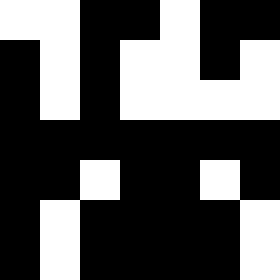[["white", "white", "black", "black", "white", "black", "black"], ["black", "white", "black", "white", "white", "black", "white"], ["black", "white", "black", "white", "white", "white", "white"], ["black", "black", "black", "black", "black", "black", "black"], ["black", "black", "white", "black", "black", "white", "black"], ["black", "white", "black", "black", "black", "black", "white"], ["black", "white", "black", "black", "black", "black", "white"]]